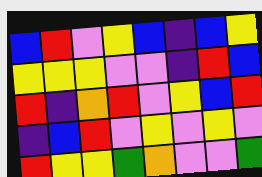[["blue", "red", "violet", "yellow", "blue", "indigo", "blue", "yellow"], ["yellow", "yellow", "yellow", "violet", "violet", "indigo", "red", "blue"], ["red", "indigo", "orange", "red", "violet", "yellow", "blue", "red"], ["indigo", "blue", "red", "violet", "yellow", "violet", "yellow", "violet"], ["red", "yellow", "yellow", "green", "orange", "violet", "violet", "green"]]